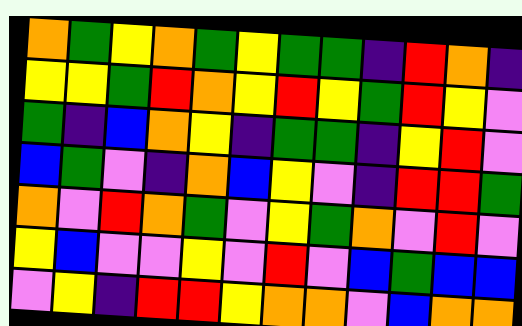[["orange", "green", "yellow", "orange", "green", "yellow", "green", "green", "indigo", "red", "orange", "indigo"], ["yellow", "yellow", "green", "red", "orange", "yellow", "red", "yellow", "green", "red", "yellow", "violet"], ["green", "indigo", "blue", "orange", "yellow", "indigo", "green", "green", "indigo", "yellow", "red", "violet"], ["blue", "green", "violet", "indigo", "orange", "blue", "yellow", "violet", "indigo", "red", "red", "green"], ["orange", "violet", "red", "orange", "green", "violet", "yellow", "green", "orange", "violet", "red", "violet"], ["yellow", "blue", "violet", "violet", "yellow", "violet", "red", "violet", "blue", "green", "blue", "blue"], ["violet", "yellow", "indigo", "red", "red", "yellow", "orange", "orange", "violet", "blue", "orange", "orange"]]